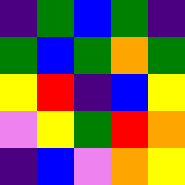[["indigo", "green", "blue", "green", "indigo"], ["green", "blue", "green", "orange", "green"], ["yellow", "red", "indigo", "blue", "yellow"], ["violet", "yellow", "green", "red", "orange"], ["indigo", "blue", "violet", "orange", "yellow"]]